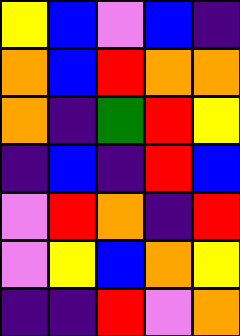[["yellow", "blue", "violet", "blue", "indigo"], ["orange", "blue", "red", "orange", "orange"], ["orange", "indigo", "green", "red", "yellow"], ["indigo", "blue", "indigo", "red", "blue"], ["violet", "red", "orange", "indigo", "red"], ["violet", "yellow", "blue", "orange", "yellow"], ["indigo", "indigo", "red", "violet", "orange"]]